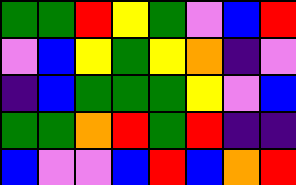[["green", "green", "red", "yellow", "green", "violet", "blue", "red"], ["violet", "blue", "yellow", "green", "yellow", "orange", "indigo", "violet"], ["indigo", "blue", "green", "green", "green", "yellow", "violet", "blue"], ["green", "green", "orange", "red", "green", "red", "indigo", "indigo"], ["blue", "violet", "violet", "blue", "red", "blue", "orange", "red"]]